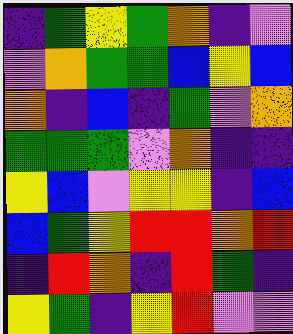[["indigo", "green", "yellow", "green", "orange", "indigo", "violet"], ["violet", "orange", "green", "green", "blue", "yellow", "blue"], ["orange", "indigo", "blue", "indigo", "green", "violet", "orange"], ["green", "green", "green", "violet", "orange", "indigo", "indigo"], ["yellow", "blue", "violet", "yellow", "yellow", "indigo", "blue"], ["blue", "green", "yellow", "red", "red", "orange", "red"], ["indigo", "red", "orange", "indigo", "red", "green", "indigo"], ["yellow", "green", "indigo", "yellow", "red", "violet", "violet"]]